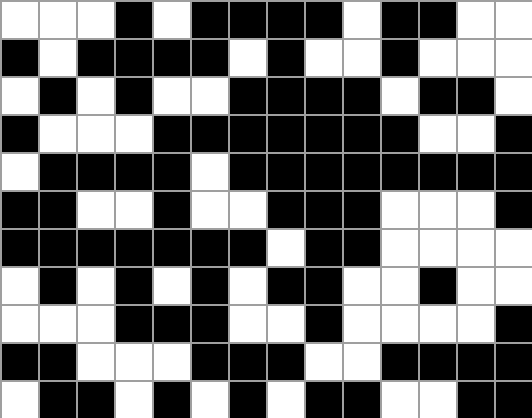[["white", "white", "white", "black", "white", "black", "black", "black", "black", "white", "black", "black", "white", "white"], ["black", "white", "black", "black", "black", "black", "white", "black", "white", "white", "black", "white", "white", "white"], ["white", "black", "white", "black", "white", "white", "black", "black", "black", "black", "white", "black", "black", "white"], ["black", "white", "white", "white", "black", "black", "black", "black", "black", "black", "black", "white", "white", "black"], ["white", "black", "black", "black", "black", "white", "black", "black", "black", "black", "black", "black", "black", "black"], ["black", "black", "white", "white", "black", "white", "white", "black", "black", "black", "white", "white", "white", "black"], ["black", "black", "black", "black", "black", "black", "black", "white", "black", "black", "white", "white", "white", "white"], ["white", "black", "white", "black", "white", "black", "white", "black", "black", "white", "white", "black", "white", "white"], ["white", "white", "white", "black", "black", "black", "white", "white", "black", "white", "white", "white", "white", "black"], ["black", "black", "white", "white", "white", "black", "black", "black", "white", "white", "black", "black", "black", "black"], ["white", "black", "black", "white", "black", "white", "black", "white", "black", "black", "white", "white", "black", "black"]]